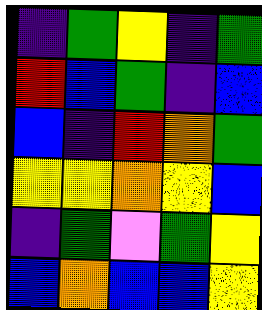[["indigo", "green", "yellow", "indigo", "green"], ["red", "blue", "green", "indigo", "blue"], ["blue", "indigo", "red", "orange", "green"], ["yellow", "yellow", "orange", "yellow", "blue"], ["indigo", "green", "violet", "green", "yellow"], ["blue", "orange", "blue", "blue", "yellow"]]